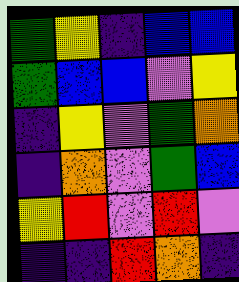[["green", "yellow", "indigo", "blue", "blue"], ["green", "blue", "blue", "violet", "yellow"], ["indigo", "yellow", "violet", "green", "orange"], ["indigo", "orange", "violet", "green", "blue"], ["yellow", "red", "violet", "red", "violet"], ["indigo", "indigo", "red", "orange", "indigo"]]